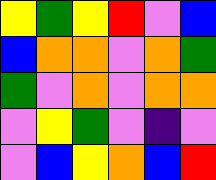[["yellow", "green", "yellow", "red", "violet", "blue"], ["blue", "orange", "orange", "violet", "orange", "green"], ["green", "violet", "orange", "violet", "orange", "orange"], ["violet", "yellow", "green", "violet", "indigo", "violet"], ["violet", "blue", "yellow", "orange", "blue", "red"]]